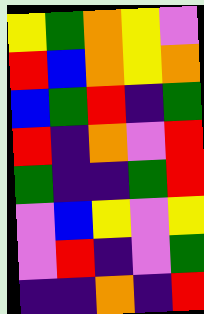[["yellow", "green", "orange", "yellow", "violet"], ["red", "blue", "orange", "yellow", "orange"], ["blue", "green", "red", "indigo", "green"], ["red", "indigo", "orange", "violet", "red"], ["green", "indigo", "indigo", "green", "red"], ["violet", "blue", "yellow", "violet", "yellow"], ["violet", "red", "indigo", "violet", "green"], ["indigo", "indigo", "orange", "indigo", "red"]]